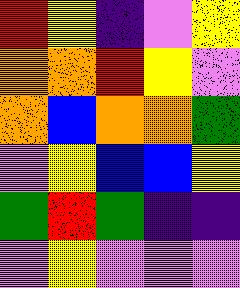[["red", "yellow", "indigo", "violet", "yellow"], ["orange", "orange", "red", "yellow", "violet"], ["orange", "blue", "orange", "orange", "green"], ["violet", "yellow", "blue", "blue", "yellow"], ["green", "red", "green", "indigo", "indigo"], ["violet", "yellow", "violet", "violet", "violet"]]